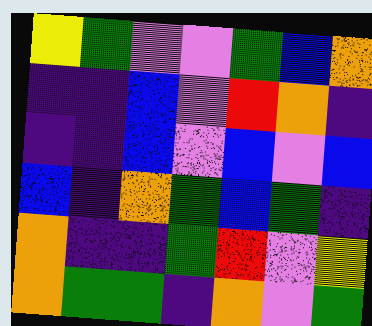[["yellow", "green", "violet", "violet", "green", "blue", "orange"], ["indigo", "indigo", "blue", "violet", "red", "orange", "indigo"], ["indigo", "indigo", "blue", "violet", "blue", "violet", "blue"], ["blue", "indigo", "orange", "green", "blue", "green", "indigo"], ["orange", "indigo", "indigo", "green", "red", "violet", "yellow"], ["orange", "green", "green", "indigo", "orange", "violet", "green"]]